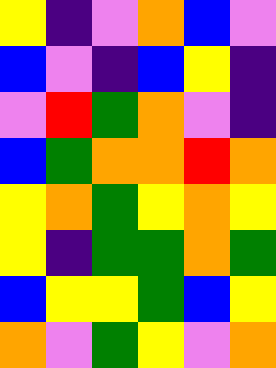[["yellow", "indigo", "violet", "orange", "blue", "violet"], ["blue", "violet", "indigo", "blue", "yellow", "indigo"], ["violet", "red", "green", "orange", "violet", "indigo"], ["blue", "green", "orange", "orange", "red", "orange"], ["yellow", "orange", "green", "yellow", "orange", "yellow"], ["yellow", "indigo", "green", "green", "orange", "green"], ["blue", "yellow", "yellow", "green", "blue", "yellow"], ["orange", "violet", "green", "yellow", "violet", "orange"]]